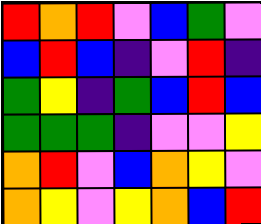[["red", "orange", "red", "violet", "blue", "green", "violet"], ["blue", "red", "blue", "indigo", "violet", "red", "indigo"], ["green", "yellow", "indigo", "green", "blue", "red", "blue"], ["green", "green", "green", "indigo", "violet", "violet", "yellow"], ["orange", "red", "violet", "blue", "orange", "yellow", "violet"], ["orange", "yellow", "violet", "yellow", "orange", "blue", "red"]]